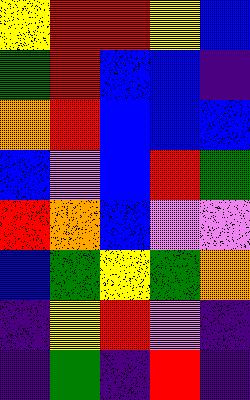[["yellow", "red", "red", "yellow", "blue"], ["green", "red", "blue", "blue", "indigo"], ["orange", "red", "blue", "blue", "blue"], ["blue", "violet", "blue", "red", "green"], ["red", "orange", "blue", "violet", "violet"], ["blue", "green", "yellow", "green", "orange"], ["indigo", "yellow", "red", "violet", "indigo"], ["indigo", "green", "indigo", "red", "indigo"]]